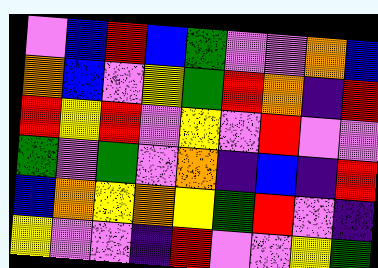[["violet", "blue", "red", "blue", "green", "violet", "violet", "orange", "blue"], ["orange", "blue", "violet", "yellow", "green", "red", "orange", "indigo", "red"], ["red", "yellow", "red", "violet", "yellow", "violet", "red", "violet", "violet"], ["green", "violet", "green", "violet", "orange", "indigo", "blue", "indigo", "red"], ["blue", "orange", "yellow", "orange", "yellow", "green", "red", "violet", "indigo"], ["yellow", "violet", "violet", "indigo", "red", "violet", "violet", "yellow", "green"]]